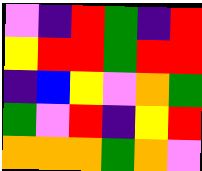[["violet", "indigo", "red", "green", "indigo", "red"], ["yellow", "red", "red", "green", "red", "red"], ["indigo", "blue", "yellow", "violet", "orange", "green"], ["green", "violet", "red", "indigo", "yellow", "red"], ["orange", "orange", "orange", "green", "orange", "violet"]]